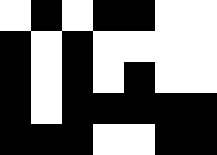[["white", "black", "white", "black", "black", "white", "white"], ["black", "white", "black", "white", "white", "white", "white"], ["black", "white", "black", "white", "black", "white", "white"], ["black", "white", "black", "black", "black", "black", "black"], ["black", "black", "black", "white", "white", "black", "black"]]